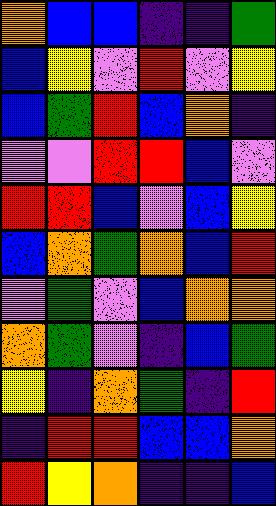[["orange", "blue", "blue", "indigo", "indigo", "green"], ["blue", "yellow", "violet", "red", "violet", "yellow"], ["blue", "green", "red", "blue", "orange", "indigo"], ["violet", "violet", "red", "red", "blue", "violet"], ["red", "red", "blue", "violet", "blue", "yellow"], ["blue", "orange", "green", "orange", "blue", "red"], ["violet", "green", "violet", "blue", "orange", "orange"], ["orange", "green", "violet", "indigo", "blue", "green"], ["yellow", "indigo", "orange", "green", "indigo", "red"], ["indigo", "red", "red", "blue", "blue", "orange"], ["red", "yellow", "orange", "indigo", "indigo", "blue"]]